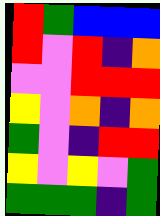[["red", "green", "blue", "blue", "blue"], ["red", "violet", "red", "indigo", "orange"], ["violet", "violet", "red", "red", "red"], ["yellow", "violet", "orange", "indigo", "orange"], ["green", "violet", "indigo", "red", "red"], ["yellow", "violet", "yellow", "violet", "green"], ["green", "green", "green", "indigo", "green"]]